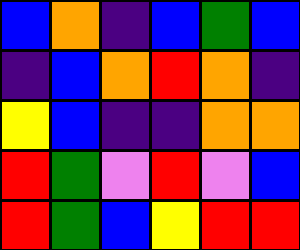[["blue", "orange", "indigo", "blue", "green", "blue"], ["indigo", "blue", "orange", "red", "orange", "indigo"], ["yellow", "blue", "indigo", "indigo", "orange", "orange"], ["red", "green", "violet", "red", "violet", "blue"], ["red", "green", "blue", "yellow", "red", "red"]]